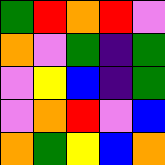[["green", "red", "orange", "red", "violet"], ["orange", "violet", "green", "indigo", "green"], ["violet", "yellow", "blue", "indigo", "green"], ["violet", "orange", "red", "violet", "blue"], ["orange", "green", "yellow", "blue", "orange"]]